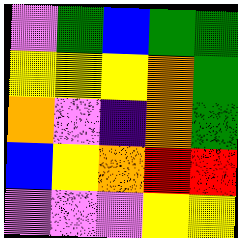[["violet", "green", "blue", "green", "green"], ["yellow", "yellow", "yellow", "orange", "green"], ["orange", "violet", "indigo", "orange", "green"], ["blue", "yellow", "orange", "red", "red"], ["violet", "violet", "violet", "yellow", "yellow"]]